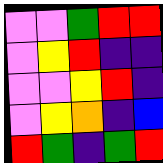[["violet", "violet", "green", "red", "red"], ["violet", "yellow", "red", "indigo", "indigo"], ["violet", "violet", "yellow", "red", "indigo"], ["violet", "yellow", "orange", "indigo", "blue"], ["red", "green", "indigo", "green", "red"]]